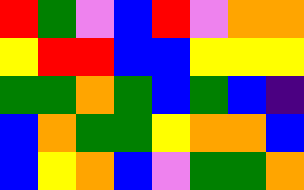[["red", "green", "violet", "blue", "red", "violet", "orange", "orange"], ["yellow", "red", "red", "blue", "blue", "yellow", "yellow", "yellow"], ["green", "green", "orange", "green", "blue", "green", "blue", "indigo"], ["blue", "orange", "green", "green", "yellow", "orange", "orange", "blue"], ["blue", "yellow", "orange", "blue", "violet", "green", "green", "orange"]]